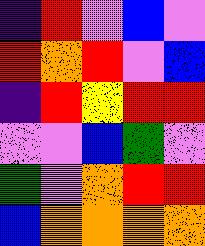[["indigo", "red", "violet", "blue", "violet"], ["red", "orange", "red", "violet", "blue"], ["indigo", "red", "yellow", "red", "red"], ["violet", "violet", "blue", "green", "violet"], ["green", "violet", "orange", "red", "red"], ["blue", "orange", "orange", "orange", "orange"]]